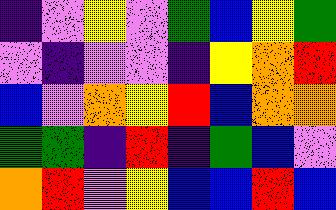[["indigo", "violet", "yellow", "violet", "green", "blue", "yellow", "green"], ["violet", "indigo", "violet", "violet", "indigo", "yellow", "orange", "red"], ["blue", "violet", "orange", "yellow", "red", "blue", "orange", "orange"], ["green", "green", "indigo", "red", "indigo", "green", "blue", "violet"], ["orange", "red", "violet", "yellow", "blue", "blue", "red", "blue"]]